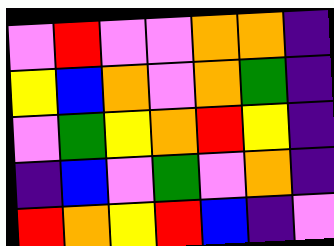[["violet", "red", "violet", "violet", "orange", "orange", "indigo"], ["yellow", "blue", "orange", "violet", "orange", "green", "indigo"], ["violet", "green", "yellow", "orange", "red", "yellow", "indigo"], ["indigo", "blue", "violet", "green", "violet", "orange", "indigo"], ["red", "orange", "yellow", "red", "blue", "indigo", "violet"]]